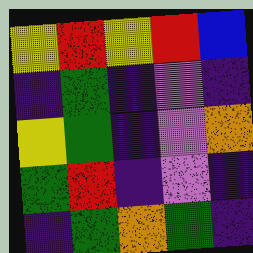[["yellow", "red", "yellow", "red", "blue"], ["indigo", "green", "indigo", "violet", "indigo"], ["yellow", "green", "indigo", "violet", "orange"], ["green", "red", "indigo", "violet", "indigo"], ["indigo", "green", "orange", "green", "indigo"]]